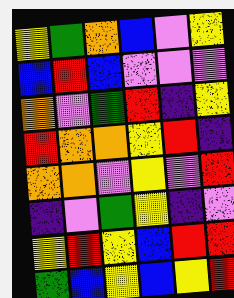[["yellow", "green", "orange", "blue", "violet", "yellow"], ["blue", "red", "blue", "violet", "violet", "violet"], ["orange", "violet", "green", "red", "indigo", "yellow"], ["red", "orange", "orange", "yellow", "red", "indigo"], ["orange", "orange", "violet", "yellow", "violet", "red"], ["indigo", "violet", "green", "yellow", "indigo", "violet"], ["yellow", "red", "yellow", "blue", "red", "red"], ["green", "blue", "yellow", "blue", "yellow", "red"]]